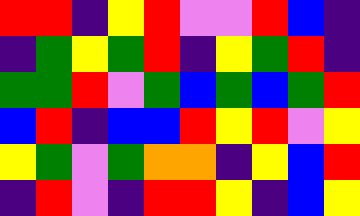[["red", "red", "indigo", "yellow", "red", "violet", "violet", "red", "blue", "indigo"], ["indigo", "green", "yellow", "green", "red", "indigo", "yellow", "green", "red", "indigo"], ["green", "green", "red", "violet", "green", "blue", "green", "blue", "green", "red"], ["blue", "red", "indigo", "blue", "blue", "red", "yellow", "red", "violet", "yellow"], ["yellow", "green", "violet", "green", "orange", "orange", "indigo", "yellow", "blue", "red"], ["indigo", "red", "violet", "indigo", "red", "red", "yellow", "indigo", "blue", "yellow"]]